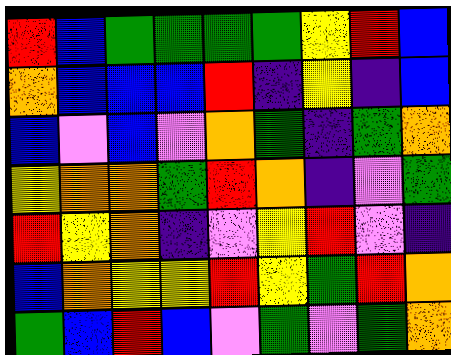[["red", "blue", "green", "green", "green", "green", "yellow", "red", "blue"], ["orange", "blue", "blue", "blue", "red", "indigo", "yellow", "indigo", "blue"], ["blue", "violet", "blue", "violet", "orange", "green", "indigo", "green", "orange"], ["yellow", "orange", "orange", "green", "red", "orange", "indigo", "violet", "green"], ["red", "yellow", "orange", "indigo", "violet", "yellow", "red", "violet", "indigo"], ["blue", "orange", "yellow", "yellow", "red", "yellow", "green", "red", "orange"], ["green", "blue", "red", "blue", "violet", "green", "violet", "green", "orange"]]